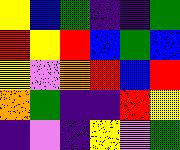[["yellow", "blue", "green", "indigo", "indigo", "green"], ["red", "yellow", "red", "blue", "green", "blue"], ["yellow", "violet", "orange", "red", "blue", "red"], ["orange", "green", "indigo", "indigo", "red", "yellow"], ["indigo", "violet", "indigo", "yellow", "violet", "green"]]